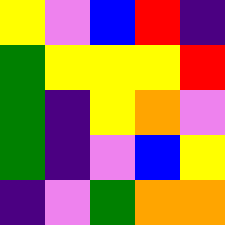[["yellow", "violet", "blue", "red", "indigo"], ["green", "yellow", "yellow", "yellow", "red"], ["green", "indigo", "yellow", "orange", "violet"], ["green", "indigo", "violet", "blue", "yellow"], ["indigo", "violet", "green", "orange", "orange"]]